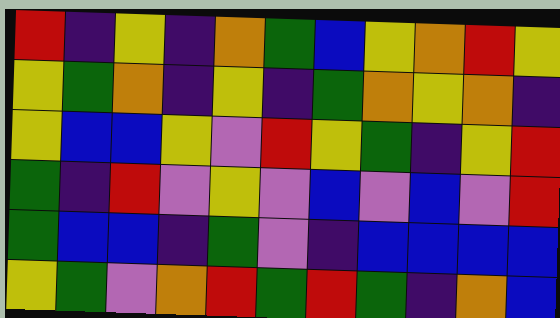[["red", "indigo", "yellow", "indigo", "orange", "green", "blue", "yellow", "orange", "red", "yellow"], ["yellow", "green", "orange", "indigo", "yellow", "indigo", "green", "orange", "yellow", "orange", "indigo"], ["yellow", "blue", "blue", "yellow", "violet", "red", "yellow", "green", "indigo", "yellow", "red"], ["green", "indigo", "red", "violet", "yellow", "violet", "blue", "violet", "blue", "violet", "red"], ["green", "blue", "blue", "indigo", "green", "violet", "indigo", "blue", "blue", "blue", "blue"], ["yellow", "green", "violet", "orange", "red", "green", "red", "green", "indigo", "orange", "blue"]]